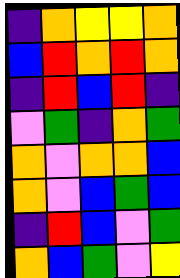[["indigo", "orange", "yellow", "yellow", "orange"], ["blue", "red", "orange", "red", "orange"], ["indigo", "red", "blue", "red", "indigo"], ["violet", "green", "indigo", "orange", "green"], ["orange", "violet", "orange", "orange", "blue"], ["orange", "violet", "blue", "green", "blue"], ["indigo", "red", "blue", "violet", "green"], ["orange", "blue", "green", "violet", "yellow"]]